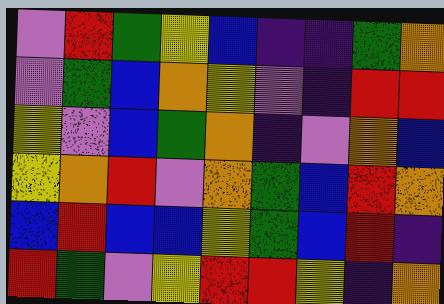[["violet", "red", "green", "yellow", "blue", "indigo", "indigo", "green", "orange"], ["violet", "green", "blue", "orange", "yellow", "violet", "indigo", "red", "red"], ["yellow", "violet", "blue", "green", "orange", "indigo", "violet", "orange", "blue"], ["yellow", "orange", "red", "violet", "orange", "green", "blue", "red", "orange"], ["blue", "red", "blue", "blue", "yellow", "green", "blue", "red", "indigo"], ["red", "green", "violet", "yellow", "red", "red", "yellow", "indigo", "orange"]]